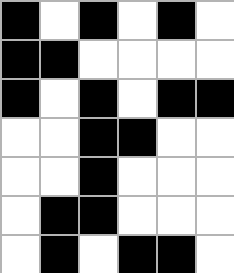[["black", "white", "black", "white", "black", "white"], ["black", "black", "white", "white", "white", "white"], ["black", "white", "black", "white", "black", "black"], ["white", "white", "black", "black", "white", "white"], ["white", "white", "black", "white", "white", "white"], ["white", "black", "black", "white", "white", "white"], ["white", "black", "white", "black", "black", "white"]]